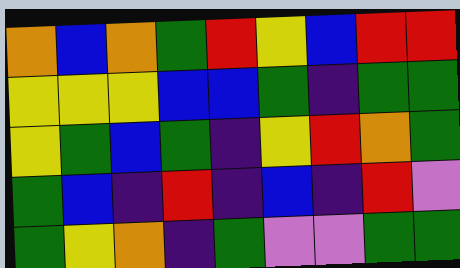[["orange", "blue", "orange", "green", "red", "yellow", "blue", "red", "red"], ["yellow", "yellow", "yellow", "blue", "blue", "green", "indigo", "green", "green"], ["yellow", "green", "blue", "green", "indigo", "yellow", "red", "orange", "green"], ["green", "blue", "indigo", "red", "indigo", "blue", "indigo", "red", "violet"], ["green", "yellow", "orange", "indigo", "green", "violet", "violet", "green", "green"]]